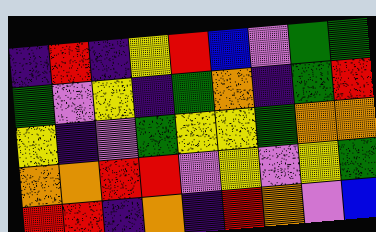[["indigo", "red", "indigo", "yellow", "red", "blue", "violet", "green", "green"], ["green", "violet", "yellow", "indigo", "green", "orange", "indigo", "green", "red"], ["yellow", "indigo", "violet", "green", "yellow", "yellow", "green", "orange", "orange"], ["orange", "orange", "red", "red", "violet", "yellow", "violet", "yellow", "green"], ["red", "red", "indigo", "orange", "indigo", "red", "orange", "violet", "blue"]]